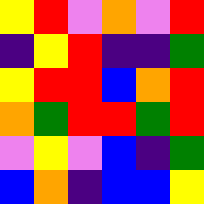[["yellow", "red", "violet", "orange", "violet", "red"], ["indigo", "yellow", "red", "indigo", "indigo", "green"], ["yellow", "red", "red", "blue", "orange", "red"], ["orange", "green", "red", "red", "green", "red"], ["violet", "yellow", "violet", "blue", "indigo", "green"], ["blue", "orange", "indigo", "blue", "blue", "yellow"]]